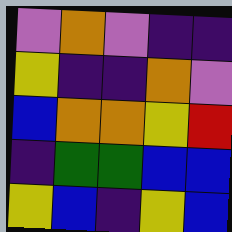[["violet", "orange", "violet", "indigo", "indigo"], ["yellow", "indigo", "indigo", "orange", "violet"], ["blue", "orange", "orange", "yellow", "red"], ["indigo", "green", "green", "blue", "blue"], ["yellow", "blue", "indigo", "yellow", "blue"]]